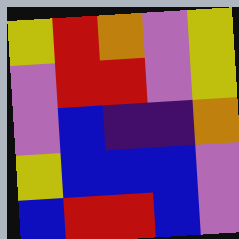[["yellow", "red", "orange", "violet", "yellow"], ["violet", "red", "red", "violet", "yellow"], ["violet", "blue", "indigo", "indigo", "orange"], ["yellow", "blue", "blue", "blue", "violet"], ["blue", "red", "red", "blue", "violet"]]